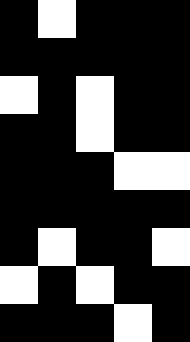[["black", "white", "black", "black", "black"], ["black", "black", "black", "black", "black"], ["white", "black", "white", "black", "black"], ["black", "black", "white", "black", "black"], ["black", "black", "black", "white", "white"], ["black", "black", "black", "black", "black"], ["black", "white", "black", "black", "white"], ["white", "black", "white", "black", "black"], ["black", "black", "black", "white", "black"]]